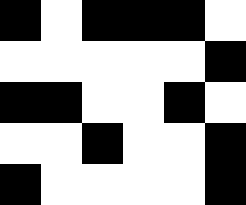[["black", "white", "black", "black", "black", "white"], ["white", "white", "white", "white", "white", "black"], ["black", "black", "white", "white", "black", "white"], ["white", "white", "black", "white", "white", "black"], ["black", "white", "white", "white", "white", "black"]]